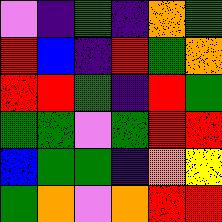[["violet", "indigo", "green", "indigo", "orange", "green"], ["red", "blue", "indigo", "red", "green", "orange"], ["red", "red", "green", "indigo", "red", "green"], ["green", "green", "violet", "green", "red", "red"], ["blue", "green", "green", "indigo", "orange", "yellow"], ["green", "orange", "violet", "orange", "red", "red"]]